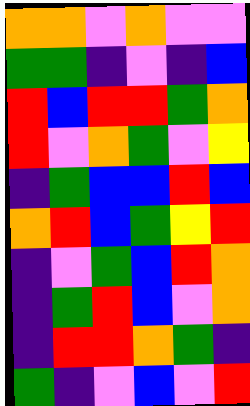[["orange", "orange", "violet", "orange", "violet", "violet"], ["green", "green", "indigo", "violet", "indigo", "blue"], ["red", "blue", "red", "red", "green", "orange"], ["red", "violet", "orange", "green", "violet", "yellow"], ["indigo", "green", "blue", "blue", "red", "blue"], ["orange", "red", "blue", "green", "yellow", "red"], ["indigo", "violet", "green", "blue", "red", "orange"], ["indigo", "green", "red", "blue", "violet", "orange"], ["indigo", "red", "red", "orange", "green", "indigo"], ["green", "indigo", "violet", "blue", "violet", "red"]]